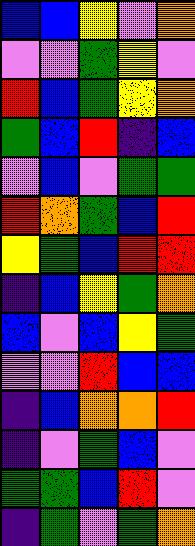[["blue", "blue", "yellow", "violet", "orange"], ["violet", "violet", "green", "yellow", "violet"], ["red", "blue", "green", "yellow", "orange"], ["green", "blue", "red", "indigo", "blue"], ["violet", "blue", "violet", "green", "green"], ["red", "orange", "green", "blue", "red"], ["yellow", "green", "blue", "red", "red"], ["indigo", "blue", "yellow", "green", "orange"], ["blue", "violet", "blue", "yellow", "green"], ["violet", "violet", "red", "blue", "blue"], ["indigo", "blue", "orange", "orange", "red"], ["indigo", "violet", "green", "blue", "violet"], ["green", "green", "blue", "red", "violet"], ["indigo", "green", "violet", "green", "orange"]]